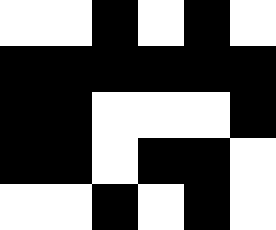[["white", "white", "black", "white", "black", "white"], ["black", "black", "black", "black", "black", "black"], ["black", "black", "white", "white", "white", "black"], ["black", "black", "white", "black", "black", "white"], ["white", "white", "black", "white", "black", "white"]]